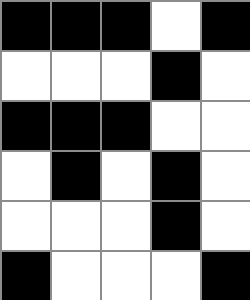[["black", "black", "black", "white", "black"], ["white", "white", "white", "black", "white"], ["black", "black", "black", "white", "white"], ["white", "black", "white", "black", "white"], ["white", "white", "white", "black", "white"], ["black", "white", "white", "white", "black"]]